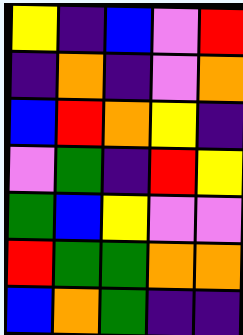[["yellow", "indigo", "blue", "violet", "red"], ["indigo", "orange", "indigo", "violet", "orange"], ["blue", "red", "orange", "yellow", "indigo"], ["violet", "green", "indigo", "red", "yellow"], ["green", "blue", "yellow", "violet", "violet"], ["red", "green", "green", "orange", "orange"], ["blue", "orange", "green", "indigo", "indigo"]]